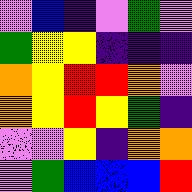[["violet", "blue", "indigo", "violet", "green", "violet"], ["green", "yellow", "yellow", "indigo", "indigo", "indigo"], ["orange", "yellow", "red", "red", "orange", "violet"], ["orange", "yellow", "red", "yellow", "green", "indigo"], ["violet", "violet", "yellow", "indigo", "orange", "orange"], ["violet", "green", "blue", "blue", "blue", "red"]]